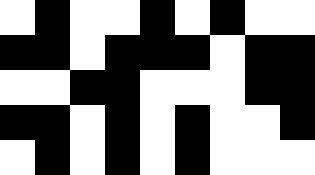[["white", "black", "white", "white", "black", "white", "black", "white", "white"], ["black", "black", "white", "black", "black", "black", "white", "black", "black"], ["white", "white", "black", "black", "white", "white", "white", "black", "black"], ["black", "black", "white", "black", "white", "black", "white", "white", "black"], ["white", "black", "white", "black", "white", "black", "white", "white", "white"]]